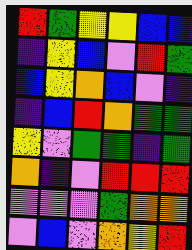[["red", "green", "yellow", "yellow", "blue", "blue"], ["indigo", "yellow", "blue", "violet", "red", "green"], ["blue", "yellow", "orange", "blue", "violet", "indigo"], ["indigo", "blue", "red", "orange", "green", "green"], ["yellow", "violet", "green", "green", "indigo", "green"], ["orange", "indigo", "violet", "red", "red", "red"], ["violet", "violet", "violet", "green", "orange", "orange"], ["violet", "blue", "violet", "orange", "yellow", "red"]]